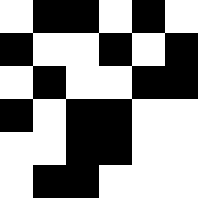[["white", "black", "black", "white", "black", "white"], ["black", "white", "white", "black", "white", "black"], ["white", "black", "white", "white", "black", "black"], ["black", "white", "black", "black", "white", "white"], ["white", "white", "black", "black", "white", "white"], ["white", "black", "black", "white", "white", "white"]]